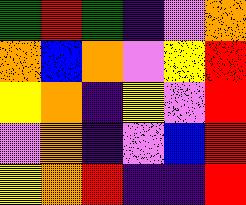[["green", "red", "green", "indigo", "violet", "orange"], ["orange", "blue", "orange", "violet", "yellow", "red"], ["yellow", "orange", "indigo", "yellow", "violet", "red"], ["violet", "orange", "indigo", "violet", "blue", "red"], ["yellow", "orange", "red", "indigo", "indigo", "red"]]